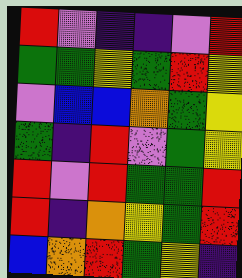[["red", "violet", "indigo", "indigo", "violet", "red"], ["green", "green", "yellow", "green", "red", "yellow"], ["violet", "blue", "blue", "orange", "green", "yellow"], ["green", "indigo", "red", "violet", "green", "yellow"], ["red", "violet", "red", "green", "green", "red"], ["red", "indigo", "orange", "yellow", "green", "red"], ["blue", "orange", "red", "green", "yellow", "indigo"]]